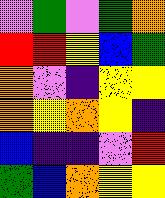[["violet", "green", "violet", "green", "orange"], ["red", "red", "yellow", "blue", "green"], ["orange", "violet", "indigo", "yellow", "yellow"], ["orange", "yellow", "orange", "yellow", "indigo"], ["blue", "indigo", "indigo", "violet", "red"], ["green", "blue", "orange", "yellow", "yellow"]]